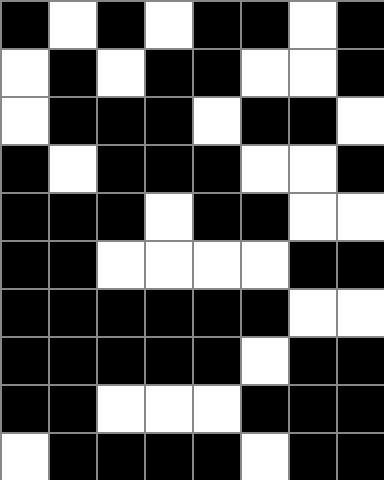[["black", "white", "black", "white", "black", "black", "white", "black"], ["white", "black", "white", "black", "black", "white", "white", "black"], ["white", "black", "black", "black", "white", "black", "black", "white"], ["black", "white", "black", "black", "black", "white", "white", "black"], ["black", "black", "black", "white", "black", "black", "white", "white"], ["black", "black", "white", "white", "white", "white", "black", "black"], ["black", "black", "black", "black", "black", "black", "white", "white"], ["black", "black", "black", "black", "black", "white", "black", "black"], ["black", "black", "white", "white", "white", "black", "black", "black"], ["white", "black", "black", "black", "black", "white", "black", "black"]]